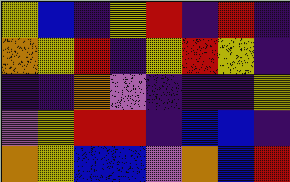[["yellow", "blue", "indigo", "yellow", "red", "indigo", "red", "indigo"], ["orange", "yellow", "red", "indigo", "yellow", "red", "yellow", "indigo"], ["indigo", "indigo", "orange", "violet", "indigo", "indigo", "indigo", "yellow"], ["violet", "yellow", "red", "red", "indigo", "blue", "blue", "indigo"], ["orange", "yellow", "blue", "blue", "violet", "orange", "blue", "red"]]